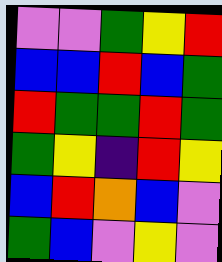[["violet", "violet", "green", "yellow", "red"], ["blue", "blue", "red", "blue", "green"], ["red", "green", "green", "red", "green"], ["green", "yellow", "indigo", "red", "yellow"], ["blue", "red", "orange", "blue", "violet"], ["green", "blue", "violet", "yellow", "violet"]]